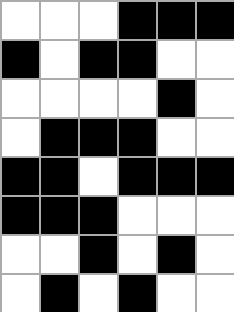[["white", "white", "white", "black", "black", "black"], ["black", "white", "black", "black", "white", "white"], ["white", "white", "white", "white", "black", "white"], ["white", "black", "black", "black", "white", "white"], ["black", "black", "white", "black", "black", "black"], ["black", "black", "black", "white", "white", "white"], ["white", "white", "black", "white", "black", "white"], ["white", "black", "white", "black", "white", "white"]]